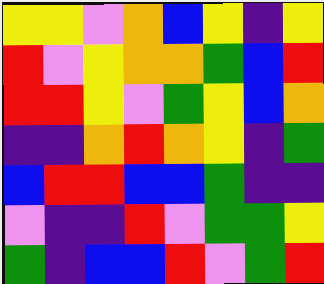[["yellow", "yellow", "violet", "orange", "blue", "yellow", "indigo", "yellow"], ["red", "violet", "yellow", "orange", "orange", "green", "blue", "red"], ["red", "red", "yellow", "violet", "green", "yellow", "blue", "orange"], ["indigo", "indigo", "orange", "red", "orange", "yellow", "indigo", "green"], ["blue", "red", "red", "blue", "blue", "green", "indigo", "indigo"], ["violet", "indigo", "indigo", "red", "violet", "green", "green", "yellow"], ["green", "indigo", "blue", "blue", "red", "violet", "green", "red"]]